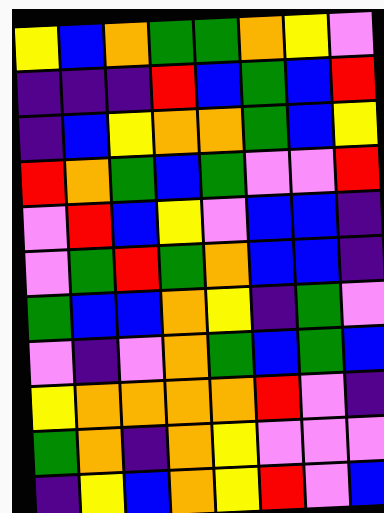[["yellow", "blue", "orange", "green", "green", "orange", "yellow", "violet"], ["indigo", "indigo", "indigo", "red", "blue", "green", "blue", "red"], ["indigo", "blue", "yellow", "orange", "orange", "green", "blue", "yellow"], ["red", "orange", "green", "blue", "green", "violet", "violet", "red"], ["violet", "red", "blue", "yellow", "violet", "blue", "blue", "indigo"], ["violet", "green", "red", "green", "orange", "blue", "blue", "indigo"], ["green", "blue", "blue", "orange", "yellow", "indigo", "green", "violet"], ["violet", "indigo", "violet", "orange", "green", "blue", "green", "blue"], ["yellow", "orange", "orange", "orange", "orange", "red", "violet", "indigo"], ["green", "orange", "indigo", "orange", "yellow", "violet", "violet", "violet"], ["indigo", "yellow", "blue", "orange", "yellow", "red", "violet", "blue"]]